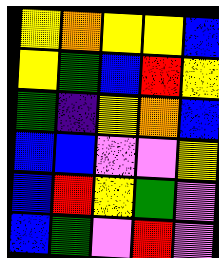[["yellow", "orange", "yellow", "yellow", "blue"], ["yellow", "green", "blue", "red", "yellow"], ["green", "indigo", "yellow", "orange", "blue"], ["blue", "blue", "violet", "violet", "yellow"], ["blue", "red", "yellow", "green", "violet"], ["blue", "green", "violet", "red", "violet"]]